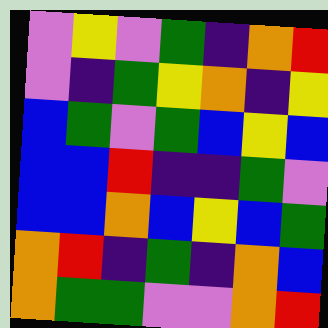[["violet", "yellow", "violet", "green", "indigo", "orange", "red"], ["violet", "indigo", "green", "yellow", "orange", "indigo", "yellow"], ["blue", "green", "violet", "green", "blue", "yellow", "blue"], ["blue", "blue", "red", "indigo", "indigo", "green", "violet"], ["blue", "blue", "orange", "blue", "yellow", "blue", "green"], ["orange", "red", "indigo", "green", "indigo", "orange", "blue"], ["orange", "green", "green", "violet", "violet", "orange", "red"]]